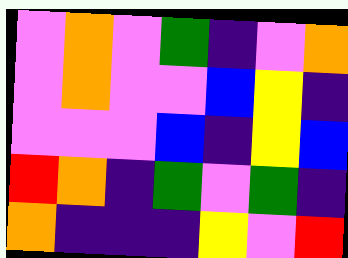[["violet", "orange", "violet", "green", "indigo", "violet", "orange"], ["violet", "orange", "violet", "violet", "blue", "yellow", "indigo"], ["violet", "violet", "violet", "blue", "indigo", "yellow", "blue"], ["red", "orange", "indigo", "green", "violet", "green", "indigo"], ["orange", "indigo", "indigo", "indigo", "yellow", "violet", "red"]]